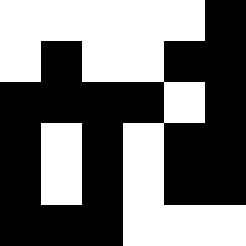[["white", "white", "white", "white", "white", "black"], ["white", "black", "white", "white", "black", "black"], ["black", "black", "black", "black", "white", "black"], ["black", "white", "black", "white", "black", "black"], ["black", "white", "black", "white", "black", "black"], ["black", "black", "black", "white", "white", "white"]]